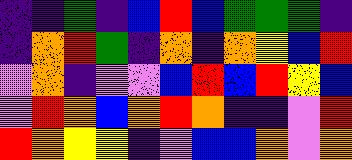[["indigo", "indigo", "green", "indigo", "blue", "red", "blue", "green", "green", "green", "indigo"], ["indigo", "orange", "red", "green", "indigo", "orange", "indigo", "orange", "yellow", "blue", "red"], ["violet", "orange", "indigo", "violet", "violet", "blue", "red", "blue", "red", "yellow", "blue"], ["violet", "red", "orange", "blue", "orange", "red", "orange", "indigo", "indigo", "violet", "red"], ["red", "orange", "yellow", "yellow", "indigo", "violet", "blue", "blue", "orange", "violet", "orange"]]